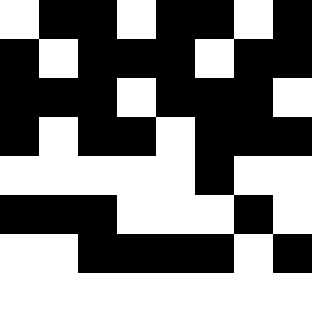[["white", "black", "black", "white", "black", "black", "white", "black"], ["black", "white", "black", "black", "black", "white", "black", "black"], ["black", "black", "black", "white", "black", "black", "black", "white"], ["black", "white", "black", "black", "white", "black", "black", "black"], ["white", "white", "white", "white", "white", "black", "white", "white"], ["black", "black", "black", "white", "white", "white", "black", "white"], ["white", "white", "black", "black", "black", "black", "white", "black"], ["white", "white", "white", "white", "white", "white", "white", "white"]]